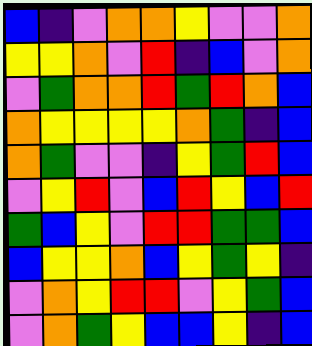[["blue", "indigo", "violet", "orange", "orange", "yellow", "violet", "violet", "orange"], ["yellow", "yellow", "orange", "violet", "red", "indigo", "blue", "violet", "orange"], ["violet", "green", "orange", "orange", "red", "green", "red", "orange", "blue"], ["orange", "yellow", "yellow", "yellow", "yellow", "orange", "green", "indigo", "blue"], ["orange", "green", "violet", "violet", "indigo", "yellow", "green", "red", "blue"], ["violet", "yellow", "red", "violet", "blue", "red", "yellow", "blue", "red"], ["green", "blue", "yellow", "violet", "red", "red", "green", "green", "blue"], ["blue", "yellow", "yellow", "orange", "blue", "yellow", "green", "yellow", "indigo"], ["violet", "orange", "yellow", "red", "red", "violet", "yellow", "green", "blue"], ["violet", "orange", "green", "yellow", "blue", "blue", "yellow", "indigo", "blue"]]